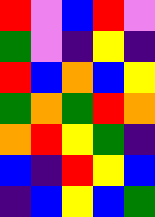[["red", "violet", "blue", "red", "violet"], ["green", "violet", "indigo", "yellow", "indigo"], ["red", "blue", "orange", "blue", "yellow"], ["green", "orange", "green", "red", "orange"], ["orange", "red", "yellow", "green", "indigo"], ["blue", "indigo", "red", "yellow", "blue"], ["indigo", "blue", "yellow", "blue", "green"]]